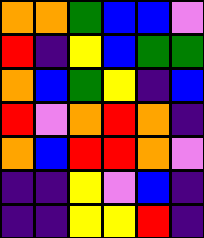[["orange", "orange", "green", "blue", "blue", "violet"], ["red", "indigo", "yellow", "blue", "green", "green"], ["orange", "blue", "green", "yellow", "indigo", "blue"], ["red", "violet", "orange", "red", "orange", "indigo"], ["orange", "blue", "red", "red", "orange", "violet"], ["indigo", "indigo", "yellow", "violet", "blue", "indigo"], ["indigo", "indigo", "yellow", "yellow", "red", "indigo"]]